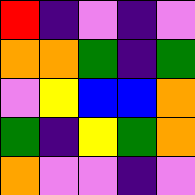[["red", "indigo", "violet", "indigo", "violet"], ["orange", "orange", "green", "indigo", "green"], ["violet", "yellow", "blue", "blue", "orange"], ["green", "indigo", "yellow", "green", "orange"], ["orange", "violet", "violet", "indigo", "violet"]]